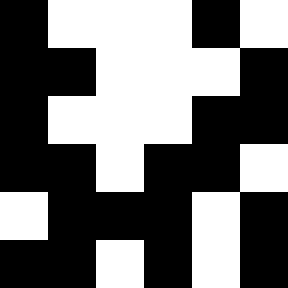[["black", "white", "white", "white", "black", "white"], ["black", "black", "white", "white", "white", "black"], ["black", "white", "white", "white", "black", "black"], ["black", "black", "white", "black", "black", "white"], ["white", "black", "black", "black", "white", "black"], ["black", "black", "white", "black", "white", "black"]]